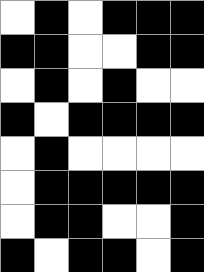[["white", "black", "white", "black", "black", "black"], ["black", "black", "white", "white", "black", "black"], ["white", "black", "white", "black", "white", "white"], ["black", "white", "black", "black", "black", "black"], ["white", "black", "white", "white", "white", "white"], ["white", "black", "black", "black", "black", "black"], ["white", "black", "black", "white", "white", "black"], ["black", "white", "black", "black", "white", "black"]]